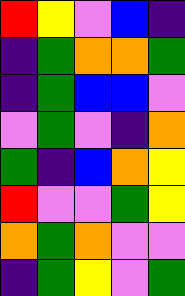[["red", "yellow", "violet", "blue", "indigo"], ["indigo", "green", "orange", "orange", "green"], ["indigo", "green", "blue", "blue", "violet"], ["violet", "green", "violet", "indigo", "orange"], ["green", "indigo", "blue", "orange", "yellow"], ["red", "violet", "violet", "green", "yellow"], ["orange", "green", "orange", "violet", "violet"], ["indigo", "green", "yellow", "violet", "green"]]